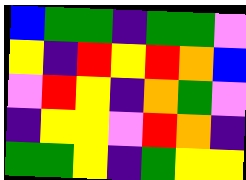[["blue", "green", "green", "indigo", "green", "green", "violet"], ["yellow", "indigo", "red", "yellow", "red", "orange", "blue"], ["violet", "red", "yellow", "indigo", "orange", "green", "violet"], ["indigo", "yellow", "yellow", "violet", "red", "orange", "indigo"], ["green", "green", "yellow", "indigo", "green", "yellow", "yellow"]]